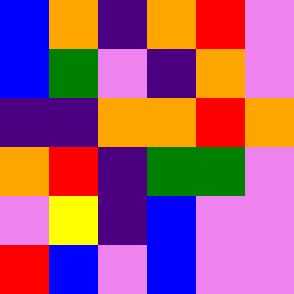[["blue", "orange", "indigo", "orange", "red", "violet"], ["blue", "green", "violet", "indigo", "orange", "violet"], ["indigo", "indigo", "orange", "orange", "red", "orange"], ["orange", "red", "indigo", "green", "green", "violet"], ["violet", "yellow", "indigo", "blue", "violet", "violet"], ["red", "blue", "violet", "blue", "violet", "violet"]]